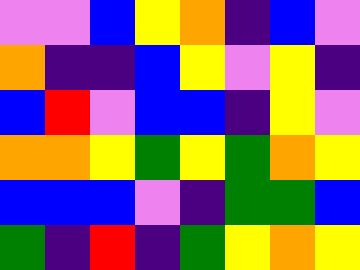[["violet", "violet", "blue", "yellow", "orange", "indigo", "blue", "violet"], ["orange", "indigo", "indigo", "blue", "yellow", "violet", "yellow", "indigo"], ["blue", "red", "violet", "blue", "blue", "indigo", "yellow", "violet"], ["orange", "orange", "yellow", "green", "yellow", "green", "orange", "yellow"], ["blue", "blue", "blue", "violet", "indigo", "green", "green", "blue"], ["green", "indigo", "red", "indigo", "green", "yellow", "orange", "yellow"]]